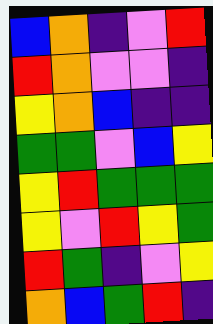[["blue", "orange", "indigo", "violet", "red"], ["red", "orange", "violet", "violet", "indigo"], ["yellow", "orange", "blue", "indigo", "indigo"], ["green", "green", "violet", "blue", "yellow"], ["yellow", "red", "green", "green", "green"], ["yellow", "violet", "red", "yellow", "green"], ["red", "green", "indigo", "violet", "yellow"], ["orange", "blue", "green", "red", "indigo"]]